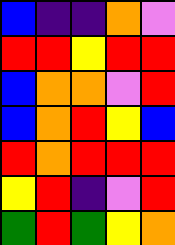[["blue", "indigo", "indigo", "orange", "violet"], ["red", "red", "yellow", "red", "red"], ["blue", "orange", "orange", "violet", "red"], ["blue", "orange", "red", "yellow", "blue"], ["red", "orange", "red", "red", "red"], ["yellow", "red", "indigo", "violet", "red"], ["green", "red", "green", "yellow", "orange"]]